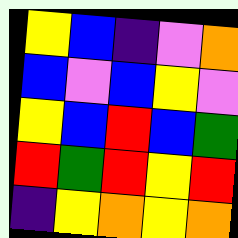[["yellow", "blue", "indigo", "violet", "orange"], ["blue", "violet", "blue", "yellow", "violet"], ["yellow", "blue", "red", "blue", "green"], ["red", "green", "red", "yellow", "red"], ["indigo", "yellow", "orange", "yellow", "orange"]]